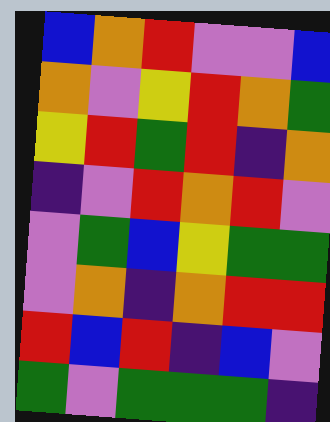[["blue", "orange", "red", "violet", "violet", "blue"], ["orange", "violet", "yellow", "red", "orange", "green"], ["yellow", "red", "green", "red", "indigo", "orange"], ["indigo", "violet", "red", "orange", "red", "violet"], ["violet", "green", "blue", "yellow", "green", "green"], ["violet", "orange", "indigo", "orange", "red", "red"], ["red", "blue", "red", "indigo", "blue", "violet"], ["green", "violet", "green", "green", "green", "indigo"]]